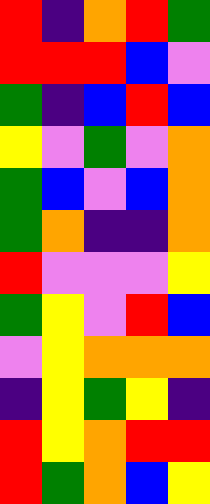[["red", "indigo", "orange", "red", "green"], ["red", "red", "red", "blue", "violet"], ["green", "indigo", "blue", "red", "blue"], ["yellow", "violet", "green", "violet", "orange"], ["green", "blue", "violet", "blue", "orange"], ["green", "orange", "indigo", "indigo", "orange"], ["red", "violet", "violet", "violet", "yellow"], ["green", "yellow", "violet", "red", "blue"], ["violet", "yellow", "orange", "orange", "orange"], ["indigo", "yellow", "green", "yellow", "indigo"], ["red", "yellow", "orange", "red", "red"], ["red", "green", "orange", "blue", "yellow"]]